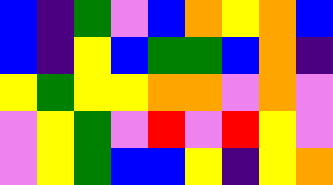[["blue", "indigo", "green", "violet", "blue", "orange", "yellow", "orange", "blue"], ["blue", "indigo", "yellow", "blue", "green", "green", "blue", "orange", "indigo"], ["yellow", "green", "yellow", "yellow", "orange", "orange", "violet", "orange", "violet"], ["violet", "yellow", "green", "violet", "red", "violet", "red", "yellow", "violet"], ["violet", "yellow", "green", "blue", "blue", "yellow", "indigo", "yellow", "orange"]]